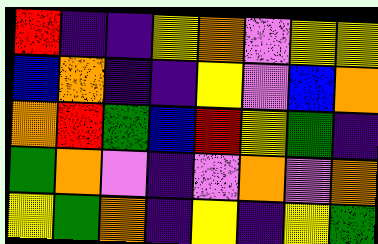[["red", "indigo", "indigo", "yellow", "orange", "violet", "yellow", "yellow"], ["blue", "orange", "indigo", "indigo", "yellow", "violet", "blue", "orange"], ["orange", "red", "green", "blue", "red", "yellow", "green", "indigo"], ["green", "orange", "violet", "indigo", "violet", "orange", "violet", "orange"], ["yellow", "green", "orange", "indigo", "yellow", "indigo", "yellow", "green"]]